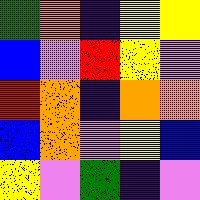[["green", "orange", "indigo", "yellow", "yellow"], ["blue", "violet", "red", "yellow", "violet"], ["red", "orange", "indigo", "orange", "orange"], ["blue", "orange", "violet", "yellow", "blue"], ["yellow", "violet", "green", "indigo", "violet"]]